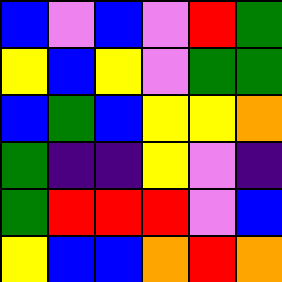[["blue", "violet", "blue", "violet", "red", "green"], ["yellow", "blue", "yellow", "violet", "green", "green"], ["blue", "green", "blue", "yellow", "yellow", "orange"], ["green", "indigo", "indigo", "yellow", "violet", "indigo"], ["green", "red", "red", "red", "violet", "blue"], ["yellow", "blue", "blue", "orange", "red", "orange"]]